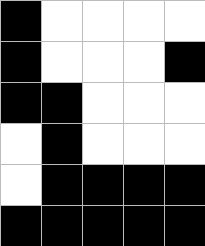[["black", "white", "white", "white", "white"], ["black", "white", "white", "white", "black"], ["black", "black", "white", "white", "white"], ["white", "black", "white", "white", "white"], ["white", "black", "black", "black", "black"], ["black", "black", "black", "black", "black"]]